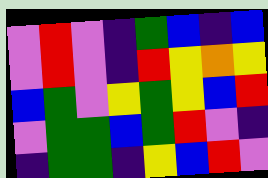[["violet", "red", "violet", "indigo", "green", "blue", "indigo", "blue"], ["violet", "red", "violet", "indigo", "red", "yellow", "orange", "yellow"], ["blue", "green", "violet", "yellow", "green", "yellow", "blue", "red"], ["violet", "green", "green", "blue", "green", "red", "violet", "indigo"], ["indigo", "green", "green", "indigo", "yellow", "blue", "red", "violet"]]